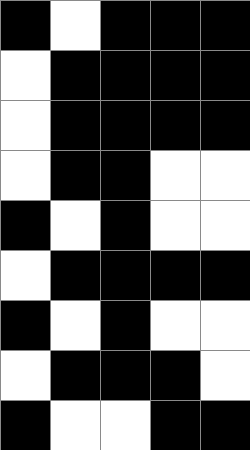[["black", "white", "black", "black", "black"], ["white", "black", "black", "black", "black"], ["white", "black", "black", "black", "black"], ["white", "black", "black", "white", "white"], ["black", "white", "black", "white", "white"], ["white", "black", "black", "black", "black"], ["black", "white", "black", "white", "white"], ["white", "black", "black", "black", "white"], ["black", "white", "white", "black", "black"]]